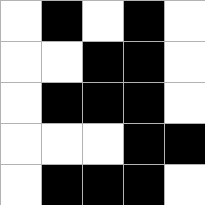[["white", "black", "white", "black", "white"], ["white", "white", "black", "black", "white"], ["white", "black", "black", "black", "white"], ["white", "white", "white", "black", "black"], ["white", "black", "black", "black", "white"]]